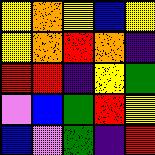[["yellow", "orange", "yellow", "blue", "yellow"], ["yellow", "orange", "red", "orange", "indigo"], ["red", "red", "indigo", "yellow", "green"], ["violet", "blue", "green", "red", "yellow"], ["blue", "violet", "green", "indigo", "red"]]